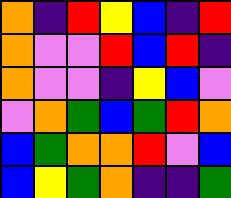[["orange", "indigo", "red", "yellow", "blue", "indigo", "red"], ["orange", "violet", "violet", "red", "blue", "red", "indigo"], ["orange", "violet", "violet", "indigo", "yellow", "blue", "violet"], ["violet", "orange", "green", "blue", "green", "red", "orange"], ["blue", "green", "orange", "orange", "red", "violet", "blue"], ["blue", "yellow", "green", "orange", "indigo", "indigo", "green"]]